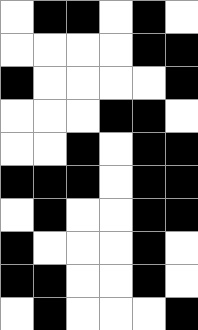[["white", "black", "black", "white", "black", "white"], ["white", "white", "white", "white", "black", "black"], ["black", "white", "white", "white", "white", "black"], ["white", "white", "white", "black", "black", "white"], ["white", "white", "black", "white", "black", "black"], ["black", "black", "black", "white", "black", "black"], ["white", "black", "white", "white", "black", "black"], ["black", "white", "white", "white", "black", "white"], ["black", "black", "white", "white", "black", "white"], ["white", "black", "white", "white", "white", "black"]]